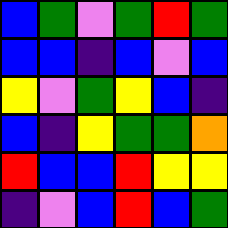[["blue", "green", "violet", "green", "red", "green"], ["blue", "blue", "indigo", "blue", "violet", "blue"], ["yellow", "violet", "green", "yellow", "blue", "indigo"], ["blue", "indigo", "yellow", "green", "green", "orange"], ["red", "blue", "blue", "red", "yellow", "yellow"], ["indigo", "violet", "blue", "red", "blue", "green"]]